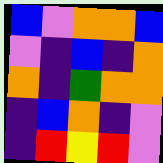[["blue", "violet", "orange", "orange", "blue"], ["violet", "indigo", "blue", "indigo", "orange"], ["orange", "indigo", "green", "orange", "orange"], ["indigo", "blue", "orange", "indigo", "violet"], ["indigo", "red", "yellow", "red", "violet"]]